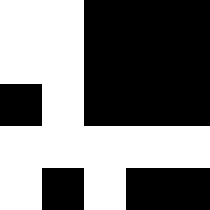[["white", "white", "black", "black", "black"], ["white", "white", "black", "black", "black"], ["black", "white", "black", "black", "black"], ["white", "white", "white", "white", "white"], ["white", "black", "white", "black", "black"]]